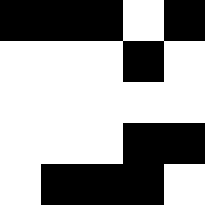[["black", "black", "black", "white", "black"], ["white", "white", "white", "black", "white"], ["white", "white", "white", "white", "white"], ["white", "white", "white", "black", "black"], ["white", "black", "black", "black", "white"]]